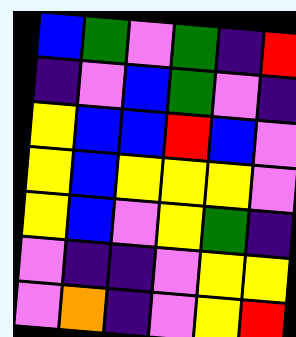[["blue", "green", "violet", "green", "indigo", "red"], ["indigo", "violet", "blue", "green", "violet", "indigo"], ["yellow", "blue", "blue", "red", "blue", "violet"], ["yellow", "blue", "yellow", "yellow", "yellow", "violet"], ["yellow", "blue", "violet", "yellow", "green", "indigo"], ["violet", "indigo", "indigo", "violet", "yellow", "yellow"], ["violet", "orange", "indigo", "violet", "yellow", "red"]]